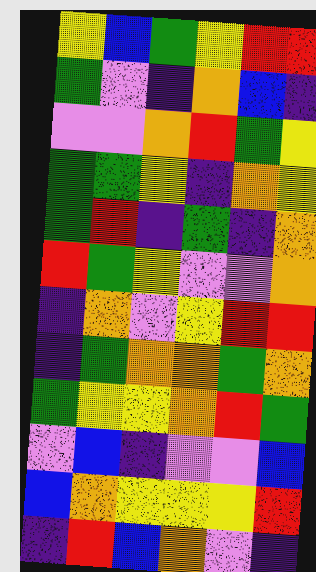[["yellow", "blue", "green", "yellow", "red", "red"], ["green", "violet", "indigo", "orange", "blue", "indigo"], ["violet", "violet", "orange", "red", "green", "yellow"], ["green", "green", "yellow", "indigo", "orange", "yellow"], ["green", "red", "indigo", "green", "indigo", "orange"], ["red", "green", "yellow", "violet", "violet", "orange"], ["indigo", "orange", "violet", "yellow", "red", "red"], ["indigo", "green", "orange", "orange", "green", "orange"], ["green", "yellow", "yellow", "orange", "red", "green"], ["violet", "blue", "indigo", "violet", "violet", "blue"], ["blue", "orange", "yellow", "yellow", "yellow", "red"], ["indigo", "red", "blue", "orange", "violet", "indigo"]]